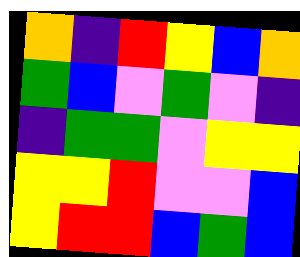[["orange", "indigo", "red", "yellow", "blue", "orange"], ["green", "blue", "violet", "green", "violet", "indigo"], ["indigo", "green", "green", "violet", "yellow", "yellow"], ["yellow", "yellow", "red", "violet", "violet", "blue"], ["yellow", "red", "red", "blue", "green", "blue"]]